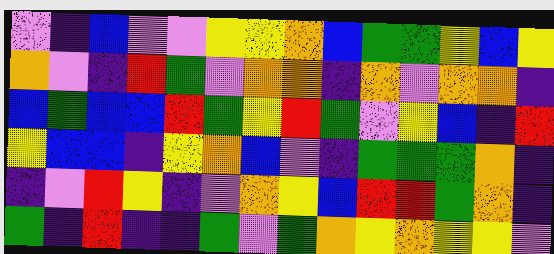[["violet", "indigo", "blue", "violet", "violet", "yellow", "yellow", "orange", "blue", "green", "green", "yellow", "blue", "yellow"], ["orange", "violet", "indigo", "red", "green", "violet", "orange", "orange", "indigo", "orange", "violet", "orange", "orange", "indigo"], ["blue", "green", "blue", "blue", "red", "green", "yellow", "red", "green", "violet", "yellow", "blue", "indigo", "red"], ["yellow", "blue", "blue", "indigo", "yellow", "orange", "blue", "violet", "indigo", "green", "green", "green", "orange", "indigo"], ["indigo", "violet", "red", "yellow", "indigo", "violet", "orange", "yellow", "blue", "red", "red", "green", "orange", "indigo"], ["green", "indigo", "red", "indigo", "indigo", "green", "violet", "green", "orange", "yellow", "orange", "yellow", "yellow", "violet"]]